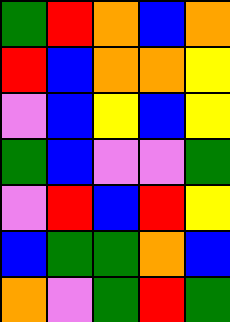[["green", "red", "orange", "blue", "orange"], ["red", "blue", "orange", "orange", "yellow"], ["violet", "blue", "yellow", "blue", "yellow"], ["green", "blue", "violet", "violet", "green"], ["violet", "red", "blue", "red", "yellow"], ["blue", "green", "green", "orange", "blue"], ["orange", "violet", "green", "red", "green"]]